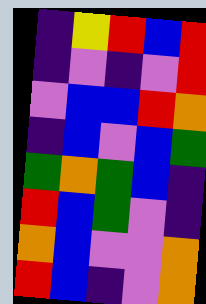[["indigo", "yellow", "red", "blue", "red"], ["indigo", "violet", "indigo", "violet", "red"], ["violet", "blue", "blue", "red", "orange"], ["indigo", "blue", "violet", "blue", "green"], ["green", "orange", "green", "blue", "indigo"], ["red", "blue", "green", "violet", "indigo"], ["orange", "blue", "violet", "violet", "orange"], ["red", "blue", "indigo", "violet", "orange"]]